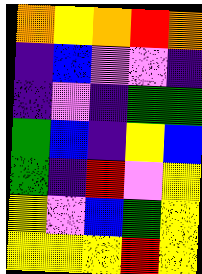[["orange", "yellow", "orange", "red", "orange"], ["indigo", "blue", "violet", "violet", "indigo"], ["indigo", "violet", "indigo", "green", "green"], ["green", "blue", "indigo", "yellow", "blue"], ["green", "indigo", "red", "violet", "yellow"], ["yellow", "violet", "blue", "green", "yellow"], ["yellow", "yellow", "yellow", "red", "yellow"]]